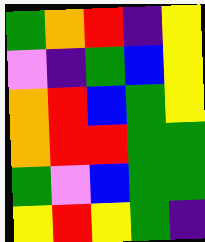[["green", "orange", "red", "indigo", "yellow"], ["violet", "indigo", "green", "blue", "yellow"], ["orange", "red", "blue", "green", "yellow"], ["orange", "red", "red", "green", "green"], ["green", "violet", "blue", "green", "green"], ["yellow", "red", "yellow", "green", "indigo"]]